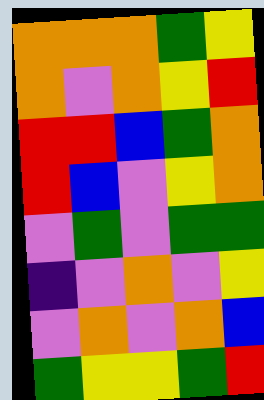[["orange", "orange", "orange", "green", "yellow"], ["orange", "violet", "orange", "yellow", "red"], ["red", "red", "blue", "green", "orange"], ["red", "blue", "violet", "yellow", "orange"], ["violet", "green", "violet", "green", "green"], ["indigo", "violet", "orange", "violet", "yellow"], ["violet", "orange", "violet", "orange", "blue"], ["green", "yellow", "yellow", "green", "red"]]